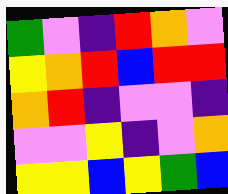[["green", "violet", "indigo", "red", "orange", "violet"], ["yellow", "orange", "red", "blue", "red", "red"], ["orange", "red", "indigo", "violet", "violet", "indigo"], ["violet", "violet", "yellow", "indigo", "violet", "orange"], ["yellow", "yellow", "blue", "yellow", "green", "blue"]]